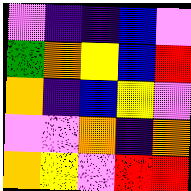[["violet", "indigo", "indigo", "blue", "violet"], ["green", "orange", "yellow", "blue", "red"], ["orange", "indigo", "blue", "yellow", "violet"], ["violet", "violet", "orange", "indigo", "orange"], ["orange", "yellow", "violet", "red", "red"]]